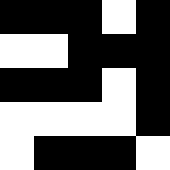[["black", "black", "black", "white", "black"], ["white", "white", "black", "black", "black"], ["black", "black", "black", "white", "black"], ["white", "white", "white", "white", "black"], ["white", "black", "black", "black", "white"]]